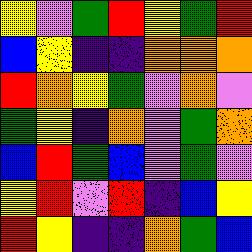[["yellow", "violet", "green", "red", "yellow", "green", "red"], ["blue", "yellow", "indigo", "indigo", "orange", "orange", "orange"], ["red", "orange", "yellow", "green", "violet", "orange", "violet"], ["green", "yellow", "indigo", "orange", "violet", "green", "orange"], ["blue", "red", "green", "blue", "violet", "green", "violet"], ["yellow", "red", "violet", "red", "indigo", "blue", "yellow"], ["red", "yellow", "indigo", "indigo", "orange", "green", "blue"]]